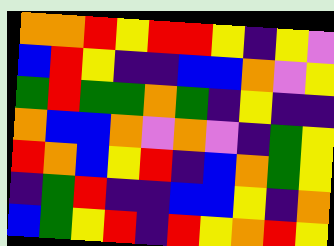[["orange", "orange", "red", "yellow", "red", "red", "yellow", "indigo", "yellow", "violet"], ["blue", "red", "yellow", "indigo", "indigo", "blue", "blue", "orange", "violet", "yellow"], ["green", "red", "green", "green", "orange", "green", "indigo", "yellow", "indigo", "indigo"], ["orange", "blue", "blue", "orange", "violet", "orange", "violet", "indigo", "green", "yellow"], ["red", "orange", "blue", "yellow", "red", "indigo", "blue", "orange", "green", "yellow"], ["indigo", "green", "red", "indigo", "indigo", "blue", "blue", "yellow", "indigo", "orange"], ["blue", "green", "yellow", "red", "indigo", "red", "yellow", "orange", "red", "yellow"]]